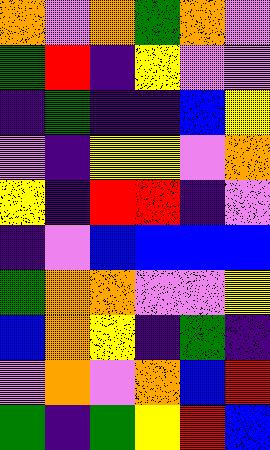[["orange", "violet", "orange", "green", "orange", "violet"], ["green", "red", "indigo", "yellow", "violet", "violet"], ["indigo", "green", "indigo", "indigo", "blue", "yellow"], ["violet", "indigo", "yellow", "yellow", "violet", "orange"], ["yellow", "indigo", "red", "red", "indigo", "violet"], ["indigo", "violet", "blue", "blue", "blue", "blue"], ["green", "orange", "orange", "violet", "violet", "yellow"], ["blue", "orange", "yellow", "indigo", "green", "indigo"], ["violet", "orange", "violet", "orange", "blue", "red"], ["green", "indigo", "green", "yellow", "red", "blue"]]